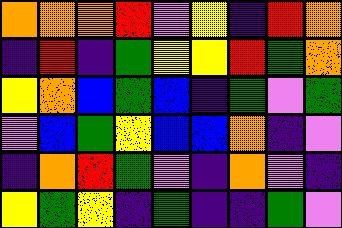[["orange", "orange", "orange", "red", "violet", "yellow", "indigo", "red", "orange"], ["indigo", "red", "indigo", "green", "yellow", "yellow", "red", "green", "orange"], ["yellow", "orange", "blue", "green", "blue", "indigo", "green", "violet", "green"], ["violet", "blue", "green", "yellow", "blue", "blue", "orange", "indigo", "violet"], ["indigo", "orange", "red", "green", "violet", "indigo", "orange", "violet", "indigo"], ["yellow", "green", "yellow", "indigo", "green", "indigo", "indigo", "green", "violet"]]